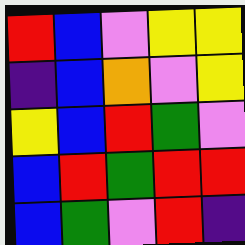[["red", "blue", "violet", "yellow", "yellow"], ["indigo", "blue", "orange", "violet", "yellow"], ["yellow", "blue", "red", "green", "violet"], ["blue", "red", "green", "red", "red"], ["blue", "green", "violet", "red", "indigo"]]